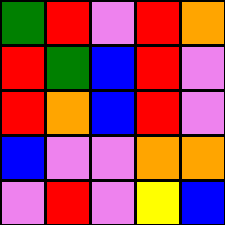[["green", "red", "violet", "red", "orange"], ["red", "green", "blue", "red", "violet"], ["red", "orange", "blue", "red", "violet"], ["blue", "violet", "violet", "orange", "orange"], ["violet", "red", "violet", "yellow", "blue"]]